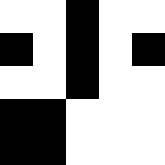[["white", "white", "black", "white", "white"], ["black", "white", "black", "white", "black"], ["white", "white", "black", "white", "white"], ["black", "black", "white", "white", "white"], ["black", "black", "white", "white", "white"]]